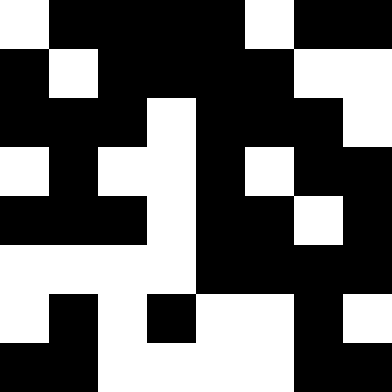[["white", "black", "black", "black", "black", "white", "black", "black"], ["black", "white", "black", "black", "black", "black", "white", "white"], ["black", "black", "black", "white", "black", "black", "black", "white"], ["white", "black", "white", "white", "black", "white", "black", "black"], ["black", "black", "black", "white", "black", "black", "white", "black"], ["white", "white", "white", "white", "black", "black", "black", "black"], ["white", "black", "white", "black", "white", "white", "black", "white"], ["black", "black", "white", "white", "white", "white", "black", "black"]]